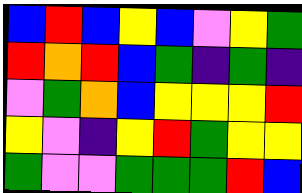[["blue", "red", "blue", "yellow", "blue", "violet", "yellow", "green"], ["red", "orange", "red", "blue", "green", "indigo", "green", "indigo"], ["violet", "green", "orange", "blue", "yellow", "yellow", "yellow", "red"], ["yellow", "violet", "indigo", "yellow", "red", "green", "yellow", "yellow"], ["green", "violet", "violet", "green", "green", "green", "red", "blue"]]